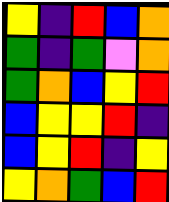[["yellow", "indigo", "red", "blue", "orange"], ["green", "indigo", "green", "violet", "orange"], ["green", "orange", "blue", "yellow", "red"], ["blue", "yellow", "yellow", "red", "indigo"], ["blue", "yellow", "red", "indigo", "yellow"], ["yellow", "orange", "green", "blue", "red"]]